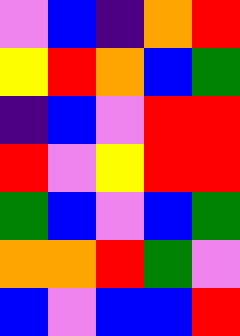[["violet", "blue", "indigo", "orange", "red"], ["yellow", "red", "orange", "blue", "green"], ["indigo", "blue", "violet", "red", "red"], ["red", "violet", "yellow", "red", "red"], ["green", "blue", "violet", "blue", "green"], ["orange", "orange", "red", "green", "violet"], ["blue", "violet", "blue", "blue", "red"]]